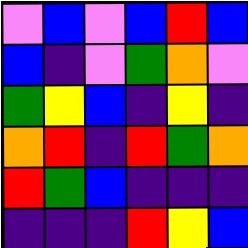[["violet", "blue", "violet", "blue", "red", "blue"], ["blue", "indigo", "violet", "green", "orange", "violet"], ["green", "yellow", "blue", "indigo", "yellow", "indigo"], ["orange", "red", "indigo", "red", "green", "orange"], ["red", "green", "blue", "indigo", "indigo", "indigo"], ["indigo", "indigo", "indigo", "red", "yellow", "blue"]]